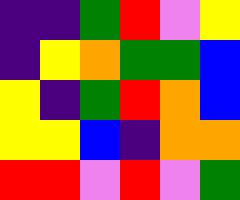[["indigo", "indigo", "green", "red", "violet", "yellow"], ["indigo", "yellow", "orange", "green", "green", "blue"], ["yellow", "indigo", "green", "red", "orange", "blue"], ["yellow", "yellow", "blue", "indigo", "orange", "orange"], ["red", "red", "violet", "red", "violet", "green"]]